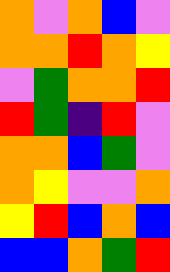[["orange", "violet", "orange", "blue", "violet"], ["orange", "orange", "red", "orange", "yellow"], ["violet", "green", "orange", "orange", "red"], ["red", "green", "indigo", "red", "violet"], ["orange", "orange", "blue", "green", "violet"], ["orange", "yellow", "violet", "violet", "orange"], ["yellow", "red", "blue", "orange", "blue"], ["blue", "blue", "orange", "green", "red"]]